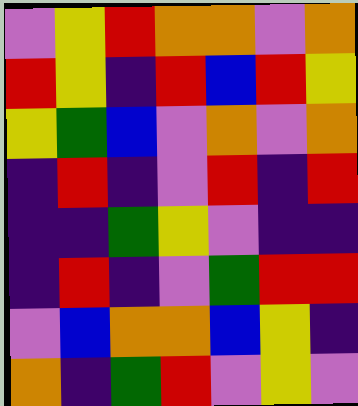[["violet", "yellow", "red", "orange", "orange", "violet", "orange"], ["red", "yellow", "indigo", "red", "blue", "red", "yellow"], ["yellow", "green", "blue", "violet", "orange", "violet", "orange"], ["indigo", "red", "indigo", "violet", "red", "indigo", "red"], ["indigo", "indigo", "green", "yellow", "violet", "indigo", "indigo"], ["indigo", "red", "indigo", "violet", "green", "red", "red"], ["violet", "blue", "orange", "orange", "blue", "yellow", "indigo"], ["orange", "indigo", "green", "red", "violet", "yellow", "violet"]]